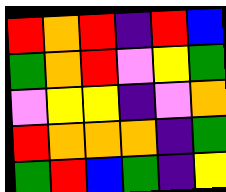[["red", "orange", "red", "indigo", "red", "blue"], ["green", "orange", "red", "violet", "yellow", "green"], ["violet", "yellow", "yellow", "indigo", "violet", "orange"], ["red", "orange", "orange", "orange", "indigo", "green"], ["green", "red", "blue", "green", "indigo", "yellow"]]